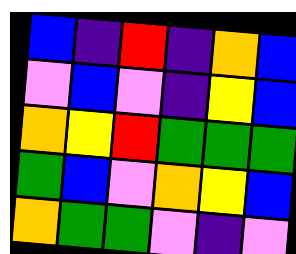[["blue", "indigo", "red", "indigo", "orange", "blue"], ["violet", "blue", "violet", "indigo", "yellow", "blue"], ["orange", "yellow", "red", "green", "green", "green"], ["green", "blue", "violet", "orange", "yellow", "blue"], ["orange", "green", "green", "violet", "indigo", "violet"]]